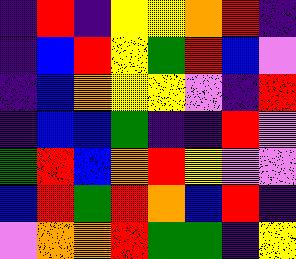[["indigo", "red", "indigo", "yellow", "yellow", "orange", "red", "indigo"], ["indigo", "blue", "red", "yellow", "green", "red", "blue", "violet"], ["indigo", "blue", "orange", "yellow", "yellow", "violet", "indigo", "red"], ["indigo", "blue", "blue", "green", "indigo", "indigo", "red", "violet"], ["green", "red", "blue", "orange", "red", "yellow", "violet", "violet"], ["blue", "red", "green", "red", "orange", "blue", "red", "indigo"], ["violet", "orange", "orange", "red", "green", "green", "indigo", "yellow"]]